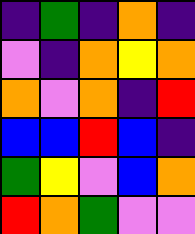[["indigo", "green", "indigo", "orange", "indigo"], ["violet", "indigo", "orange", "yellow", "orange"], ["orange", "violet", "orange", "indigo", "red"], ["blue", "blue", "red", "blue", "indigo"], ["green", "yellow", "violet", "blue", "orange"], ["red", "orange", "green", "violet", "violet"]]